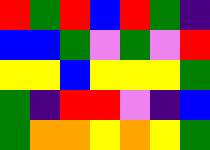[["red", "green", "red", "blue", "red", "green", "indigo"], ["blue", "blue", "green", "violet", "green", "violet", "red"], ["yellow", "yellow", "blue", "yellow", "yellow", "yellow", "green"], ["green", "indigo", "red", "red", "violet", "indigo", "blue"], ["green", "orange", "orange", "yellow", "orange", "yellow", "green"]]